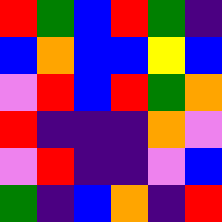[["red", "green", "blue", "red", "green", "indigo"], ["blue", "orange", "blue", "blue", "yellow", "blue"], ["violet", "red", "blue", "red", "green", "orange"], ["red", "indigo", "indigo", "indigo", "orange", "violet"], ["violet", "red", "indigo", "indigo", "violet", "blue"], ["green", "indigo", "blue", "orange", "indigo", "red"]]